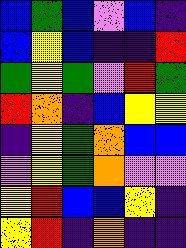[["blue", "green", "blue", "violet", "blue", "indigo"], ["blue", "yellow", "blue", "indigo", "indigo", "red"], ["green", "yellow", "green", "violet", "red", "green"], ["red", "orange", "indigo", "blue", "yellow", "yellow"], ["indigo", "yellow", "green", "orange", "blue", "blue"], ["violet", "yellow", "green", "orange", "violet", "violet"], ["yellow", "red", "blue", "blue", "yellow", "indigo"], ["yellow", "red", "indigo", "orange", "indigo", "indigo"]]